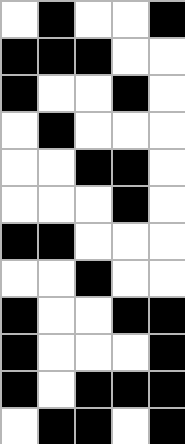[["white", "black", "white", "white", "black"], ["black", "black", "black", "white", "white"], ["black", "white", "white", "black", "white"], ["white", "black", "white", "white", "white"], ["white", "white", "black", "black", "white"], ["white", "white", "white", "black", "white"], ["black", "black", "white", "white", "white"], ["white", "white", "black", "white", "white"], ["black", "white", "white", "black", "black"], ["black", "white", "white", "white", "black"], ["black", "white", "black", "black", "black"], ["white", "black", "black", "white", "black"]]